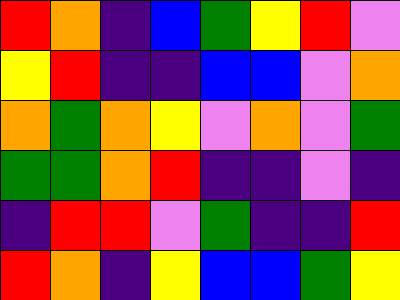[["red", "orange", "indigo", "blue", "green", "yellow", "red", "violet"], ["yellow", "red", "indigo", "indigo", "blue", "blue", "violet", "orange"], ["orange", "green", "orange", "yellow", "violet", "orange", "violet", "green"], ["green", "green", "orange", "red", "indigo", "indigo", "violet", "indigo"], ["indigo", "red", "red", "violet", "green", "indigo", "indigo", "red"], ["red", "orange", "indigo", "yellow", "blue", "blue", "green", "yellow"]]